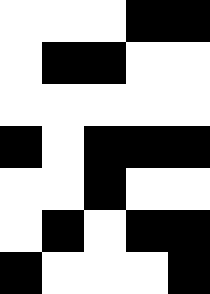[["white", "white", "white", "black", "black"], ["white", "black", "black", "white", "white"], ["white", "white", "white", "white", "white"], ["black", "white", "black", "black", "black"], ["white", "white", "black", "white", "white"], ["white", "black", "white", "black", "black"], ["black", "white", "white", "white", "black"]]